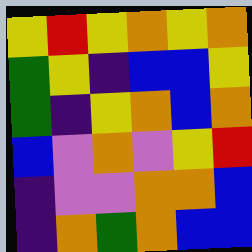[["yellow", "red", "yellow", "orange", "yellow", "orange"], ["green", "yellow", "indigo", "blue", "blue", "yellow"], ["green", "indigo", "yellow", "orange", "blue", "orange"], ["blue", "violet", "orange", "violet", "yellow", "red"], ["indigo", "violet", "violet", "orange", "orange", "blue"], ["indigo", "orange", "green", "orange", "blue", "blue"]]